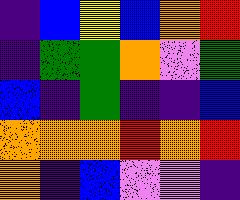[["indigo", "blue", "yellow", "blue", "orange", "red"], ["indigo", "green", "green", "orange", "violet", "green"], ["blue", "indigo", "green", "indigo", "indigo", "blue"], ["orange", "orange", "orange", "red", "orange", "red"], ["orange", "indigo", "blue", "violet", "violet", "indigo"]]